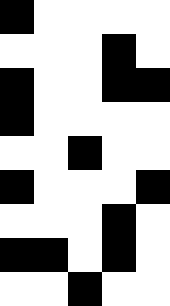[["black", "white", "white", "white", "white"], ["white", "white", "white", "black", "white"], ["black", "white", "white", "black", "black"], ["black", "white", "white", "white", "white"], ["white", "white", "black", "white", "white"], ["black", "white", "white", "white", "black"], ["white", "white", "white", "black", "white"], ["black", "black", "white", "black", "white"], ["white", "white", "black", "white", "white"]]